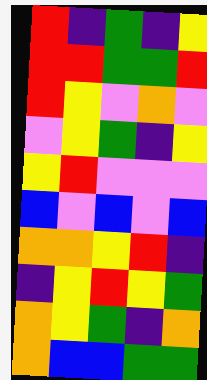[["red", "indigo", "green", "indigo", "yellow"], ["red", "red", "green", "green", "red"], ["red", "yellow", "violet", "orange", "violet"], ["violet", "yellow", "green", "indigo", "yellow"], ["yellow", "red", "violet", "violet", "violet"], ["blue", "violet", "blue", "violet", "blue"], ["orange", "orange", "yellow", "red", "indigo"], ["indigo", "yellow", "red", "yellow", "green"], ["orange", "yellow", "green", "indigo", "orange"], ["orange", "blue", "blue", "green", "green"]]